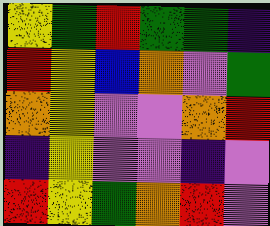[["yellow", "green", "red", "green", "green", "indigo"], ["red", "yellow", "blue", "orange", "violet", "green"], ["orange", "yellow", "violet", "violet", "orange", "red"], ["indigo", "yellow", "violet", "violet", "indigo", "violet"], ["red", "yellow", "green", "orange", "red", "violet"]]